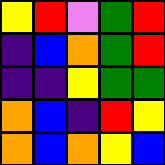[["yellow", "red", "violet", "green", "red"], ["indigo", "blue", "orange", "green", "red"], ["indigo", "indigo", "yellow", "green", "green"], ["orange", "blue", "indigo", "red", "yellow"], ["orange", "blue", "orange", "yellow", "blue"]]